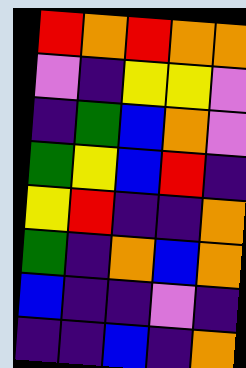[["red", "orange", "red", "orange", "orange"], ["violet", "indigo", "yellow", "yellow", "violet"], ["indigo", "green", "blue", "orange", "violet"], ["green", "yellow", "blue", "red", "indigo"], ["yellow", "red", "indigo", "indigo", "orange"], ["green", "indigo", "orange", "blue", "orange"], ["blue", "indigo", "indigo", "violet", "indigo"], ["indigo", "indigo", "blue", "indigo", "orange"]]